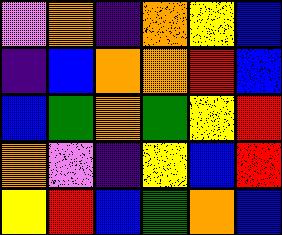[["violet", "orange", "indigo", "orange", "yellow", "blue"], ["indigo", "blue", "orange", "orange", "red", "blue"], ["blue", "green", "orange", "green", "yellow", "red"], ["orange", "violet", "indigo", "yellow", "blue", "red"], ["yellow", "red", "blue", "green", "orange", "blue"]]